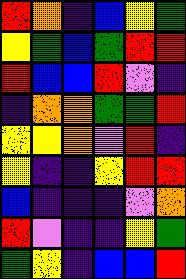[["red", "orange", "indigo", "blue", "yellow", "green"], ["yellow", "green", "blue", "green", "red", "red"], ["red", "blue", "blue", "red", "violet", "indigo"], ["indigo", "orange", "orange", "green", "green", "red"], ["yellow", "yellow", "orange", "violet", "red", "indigo"], ["yellow", "indigo", "indigo", "yellow", "red", "red"], ["blue", "indigo", "indigo", "indigo", "violet", "orange"], ["red", "violet", "indigo", "indigo", "yellow", "green"], ["green", "yellow", "indigo", "blue", "blue", "red"]]